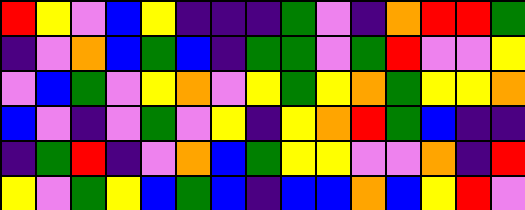[["red", "yellow", "violet", "blue", "yellow", "indigo", "indigo", "indigo", "green", "violet", "indigo", "orange", "red", "red", "green"], ["indigo", "violet", "orange", "blue", "green", "blue", "indigo", "green", "green", "violet", "green", "red", "violet", "violet", "yellow"], ["violet", "blue", "green", "violet", "yellow", "orange", "violet", "yellow", "green", "yellow", "orange", "green", "yellow", "yellow", "orange"], ["blue", "violet", "indigo", "violet", "green", "violet", "yellow", "indigo", "yellow", "orange", "red", "green", "blue", "indigo", "indigo"], ["indigo", "green", "red", "indigo", "violet", "orange", "blue", "green", "yellow", "yellow", "violet", "violet", "orange", "indigo", "red"], ["yellow", "violet", "green", "yellow", "blue", "green", "blue", "indigo", "blue", "blue", "orange", "blue", "yellow", "red", "violet"]]